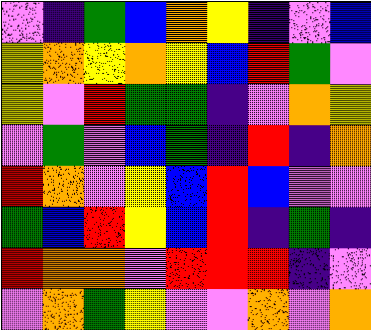[["violet", "indigo", "green", "blue", "orange", "yellow", "indigo", "violet", "blue"], ["yellow", "orange", "yellow", "orange", "yellow", "blue", "red", "green", "violet"], ["yellow", "violet", "red", "green", "green", "indigo", "violet", "orange", "yellow"], ["violet", "green", "violet", "blue", "green", "indigo", "red", "indigo", "orange"], ["red", "orange", "violet", "yellow", "blue", "red", "blue", "violet", "violet"], ["green", "blue", "red", "yellow", "blue", "red", "indigo", "green", "indigo"], ["red", "orange", "orange", "violet", "red", "red", "red", "indigo", "violet"], ["violet", "orange", "green", "yellow", "violet", "violet", "orange", "violet", "orange"]]